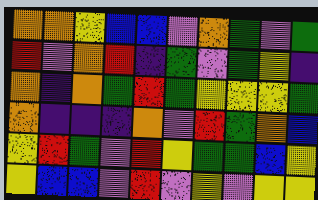[["orange", "orange", "yellow", "blue", "blue", "violet", "orange", "green", "violet", "green"], ["red", "violet", "orange", "red", "indigo", "green", "violet", "green", "yellow", "indigo"], ["orange", "indigo", "orange", "green", "red", "green", "yellow", "yellow", "yellow", "green"], ["orange", "indigo", "indigo", "indigo", "orange", "violet", "red", "green", "orange", "blue"], ["yellow", "red", "green", "violet", "red", "yellow", "green", "green", "blue", "yellow"], ["yellow", "blue", "blue", "violet", "red", "violet", "yellow", "violet", "yellow", "yellow"]]